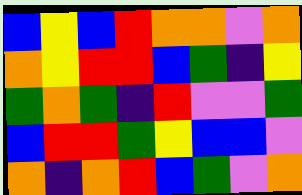[["blue", "yellow", "blue", "red", "orange", "orange", "violet", "orange"], ["orange", "yellow", "red", "red", "blue", "green", "indigo", "yellow"], ["green", "orange", "green", "indigo", "red", "violet", "violet", "green"], ["blue", "red", "red", "green", "yellow", "blue", "blue", "violet"], ["orange", "indigo", "orange", "red", "blue", "green", "violet", "orange"]]